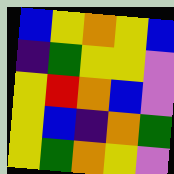[["blue", "yellow", "orange", "yellow", "blue"], ["indigo", "green", "yellow", "yellow", "violet"], ["yellow", "red", "orange", "blue", "violet"], ["yellow", "blue", "indigo", "orange", "green"], ["yellow", "green", "orange", "yellow", "violet"]]